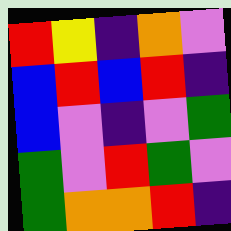[["red", "yellow", "indigo", "orange", "violet"], ["blue", "red", "blue", "red", "indigo"], ["blue", "violet", "indigo", "violet", "green"], ["green", "violet", "red", "green", "violet"], ["green", "orange", "orange", "red", "indigo"]]